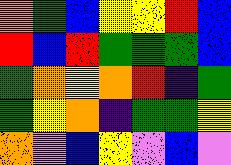[["orange", "green", "blue", "yellow", "yellow", "red", "blue"], ["red", "blue", "red", "green", "green", "green", "blue"], ["green", "orange", "yellow", "orange", "red", "indigo", "green"], ["green", "yellow", "orange", "indigo", "green", "green", "yellow"], ["orange", "violet", "blue", "yellow", "violet", "blue", "violet"]]